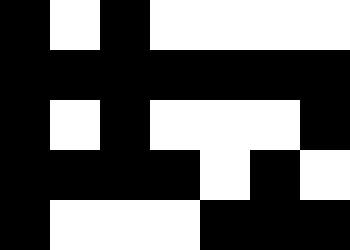[["black", "white", "black", "white", "white", "white", "white"], ["black", "black", "black", "black", "black", "black", "black"], ["black", "white", "black", "white", "white", "white", "black"], ["black", "black", "black", "black", "white", "black", "white"], ["black", "white", "white", "white", "black", "black", "black"]]